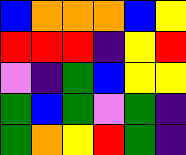[["blue", "orange", "orange", "orange", "blue", "yellow"], ["red", "red", "red", "indigo", "yellow", "red"], ["violet", "indigo", "green", "blue", "yellow", "yellow"], ["green", "blue", "green", "violet", "green", "indigo"], ["green", "orange", "yellow", "red", "green", "indigo"]]